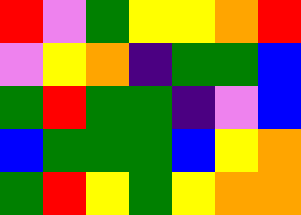[["red", "violet", "green", "yellow", "yellow", "orange", "red"], ["violet", "yellow", "orange", "indigo", "green", "green", "blue"], ["green", "red", "green", "green", "indigo", "violet", "blue"], ["blue", "green", "green", "green", "blue", "yellow", "orange"], ["green", "red", "yellow", "green", "yellow", "orange", "orange"]]